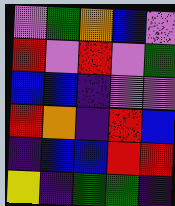[["violet", "green", "orange", "blue", "violet"], ["red", "violet", "red", "violet", "green"], ["blue", "blue", "indigo", "violet", "violet"], ["red", "orange", "indigo", "red", "blue"], ["indigo", "blue", "blue", "red", "red"], ["yellow", "indigo", "green", "green", "indigo"]]